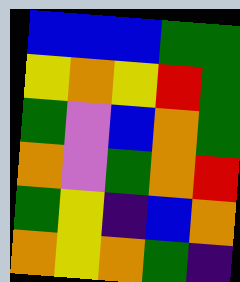[["blue", "blue", "blue", "green", "green"], ["yellow", "orange", "yellow", "red", "green"], ["green", "violet", "blue", "orange", "green"], ["orange", "violet", "green", "orange", "red"], ["green", "yellow", "indigo", "blue", "orange"], ["orange", "yellow", "orange", "green", "indigo"]]